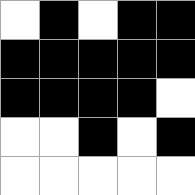[["white", "black", "white", "black", "black"], ["black", "black", "black", "black", "black"], ["black", "black", "black", "black", "white"], ["white", "white", "black", "white", "black"], ["white", "white", "white", "white", "white"]]